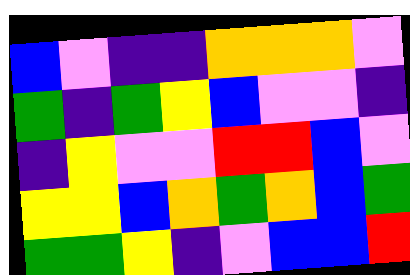[["blue", "violet", "indigo", "indigo", "orange", "orange", "orange", "violet"], ["green", "indigo", "green", "yellow", "blue", "violet", "violet", "indigo"], ["indigo", "yellow", "violet", "violet", "red", "red", "blue", "violet"], ["yellow", "yellow", "blue", "orange", "green", "orange", "blue", "green"], ["green", "green", "yellow", "indigo", "violet", "blue", "blue", "red"]]